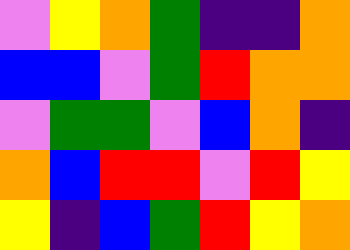[["violet", "yellow", "orange", "green", "indigo", "indigo", "orange"], ["blue", "blue", "violet", "green", "red", "orange", "orange"], ["violet", "green", "green", "violet", "blue", "orange", "indigo"], ["orange", "blue", "red", "red", "violet", "red", "yellow"], ["yellow", "indigo", "blue", "green", "red", "yellow", "orange"]]